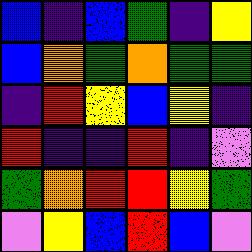[["blue", "indigo", "blue", "green", "indigo", "yellow"], ["blue", "orange", "green", "orange", "green", "green"], ["indigo", "red", "yellow", "blue", "yellow", "indigo"], ["red", "indigo", "indigo", "red", "indigo", "violet"], ["green", "orange", "red", "red", "yellow", "green"], ["violet", "yellow", "blue", "red", "blue", "violet"]]